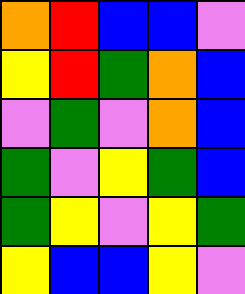[["orange", "red", "blue", "blue", "violet"], ["yellow", "red", "green", "orange", "blue"], ["violet", "green", "violet", "orange", "blue"], ["green", "violet", "yellow", "green", "blue"], ["green", "yellow", "violet", "yellow", "green"], ["yellow", "blue", "blue", "yellow", "violet"]]